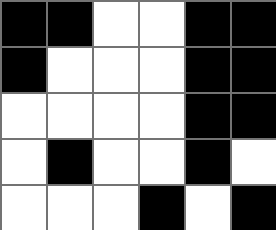[["black", "black", "white", "white", "black", "black"], ["black", "white", "white", "white", "black", "black"], ["white", "white", "white", "white", "black", "black"], ["white", "black", "white", "white", "black", "white"], ["white", "white", "white", "black", "white", "black"]]